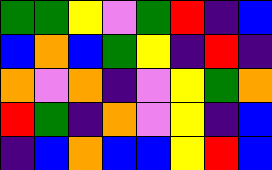[["green", "green", "yellow", "violet", "green", "red", "indigo", "blue"], ["blue", "orange", "blue", "green", "yellow", "indigo", "red", "indigo"], ["orange", "violet", "orange", "indigo", "violet", "yellow", "green", "orange"], ["red", "green", "indigo", "orange", "violet", "yellow", "indigo", "blue"], ["indigo", "blue", "orange", "blue", "blue", "yellow", "red", "blue"]]